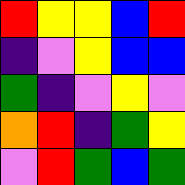[["red", "yellow", "yellow", "blue", "red"], ["indigo", "violet", "yellow", "blue", "blue"], ["green", "indigo", "violet", "yellow", "violet"], ["orange", "red", "indigo", "green", "yellow"], ["violet", "red", "green", "blue", "green"]]